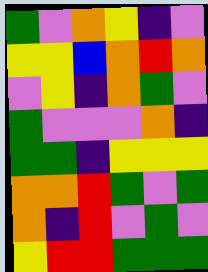[["green", "violet", "orange", "yellow", "indigo", "violet"], ["yellow", "yellow", "blue", "orange", "red", "orange"], ["violet", "yellow", "indigo", "orange", "green", "violet"], ["green", "violet", "violet", "violet", "orange", "indigo"], ["green", "green", "indigo", "yellow", "yellow", "yellow"], ["orange", "orange", "red", "green", "violet", "green"], ["orange", "indigo", "red", "violet", "green", "violet"], ["yellow", "red", "red", "green", "green", "green"]]